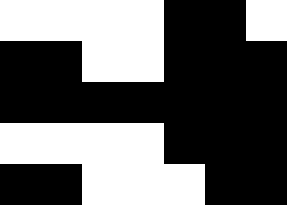[["white", "white", "white", "white", "black", "black", "white"], ["black", "black", "white", "white", "black", "black", "black"], ["black", "black", "black", "black", "black", "black", "black"], ["white", "white", "white", "white", "black", "black", "black"], ["black", "black", "white", "white", "white", "black", "black"]]